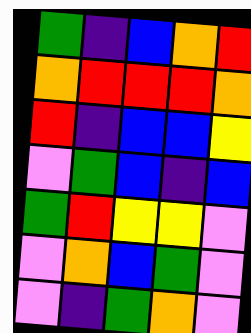[["green", "indigo", "blue", "orange", "red"], ["orange", "red", "red", "red", "orange"], ["red", "indigo", "blue", "blue", "yellow"], ["violet", "green", "blue", "indigo", "blue"], ["green", "red", "yellow", "yellow", "violet"], ["violet", "orange", "blue", "green", "violet"], ["violet", "indigo", "green", "orange", "violet"]]